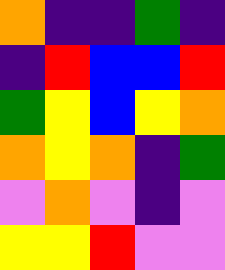[["orange", "indigo", "indigo", "green", "indigo"], ["indigo", "red", "blue", "blue", "red"], ["green", "yellow", "blue", "yellow", "orange"], ["orange", "yellow", "orange", "indigo", "green"], ["violet", "orange", "violet", "indigo", "violet"], ["yellow", "yellow", "red", "violet", "violet"]]